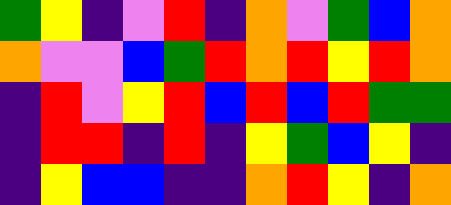[["green", "yellow", "indigo", "violet", "red", "indigo", "orange", "violet", "green", "blue", "orange"], ["orange", "violet", "violet", "blue", "green", "red", "orange", "red", "yellow", "red", "orange"], ["indigo", "red", "violet", "yellow", "red", "blue", "red", "blue", "red", "green", "green"], ["indigo", "red", "red", "indigo", "red", "indigo", "yellow", "green", "blue", "yellow", "indigo"], ["indigo", "yellow", "blue", "blue", "indigo", "indigo", "orange", "red", "yellow", "indigo", "orange"]]